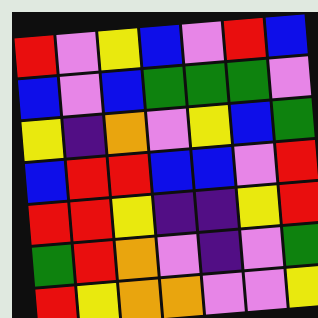[["red", "violet", "yellow", "blue", "violet", "red", "blue"], ["blue", "violet", "blue", "green", "green", "green", "violet"], ["yellow", "indigo", "orange", "violet", "yellow", "blue", "green"], ["blue", "red", "red", "blue", "blue", "violet", "red"], ["red", "red", "yellow", "indigo", "indigo", "yellow", "red"], ["green", "red", "orange", "violet", "indigo", "violet", "green"], ["red", "yellow", "orange", "orange", "violet", "violet", "yellow"]]